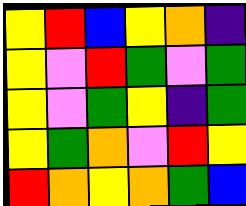[["yellow", "red", "blue", "yellow", "orange", "indigo"], ["yellow", "violet", "red", "green", "violet", "green"], ["yellow", "violet", "green", "yellow", "indigo", "green"], ["yellow", "green", "orange", "violet", "red", "yellow"], ["red", "orange", "yellow", "orange", "green", "blue"]]